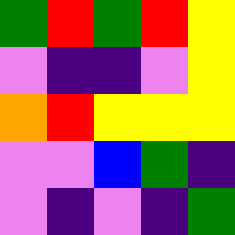[["green", "red", "green", "red", "yellow"], ["violet", "indigo", "indigo", "violet", "yellow"], ["orange", "red", "yellow", "yellow", "yellow"], ["violet", "violet", "blue", "green", "indigo"], ["violet", "indigo", "violet", "indigo", "green"]]